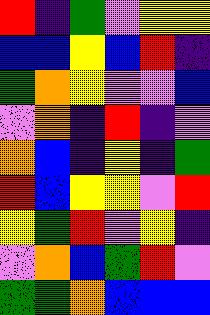[["red", "indigo", "green", "violet", "yellow", "yellow"], ["blue", "blue", "yellow", "blue", "red", "indigo"], ["green", "orange", "yellow", "violet", "violet", "blue"], ["violet", "orange", "indigo", "red", "indigo", "violet"], ["orange", "blue", "indigo", "yellow", "indigo", "green"], ["red", "blue", "yellow", "yellow", "violet", "red"], ["yellow", "green", "red", "violet", "yellow", "indigo"], ["violet", "orange", "blue", "green", "red", "violet"], ["green", "green", "orange", "blue", "blue", "blue"]]